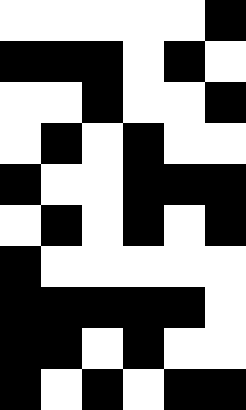[["white", "white", "white", "white", "white", "black"], ["black", "black", "black", "white", "black", "white"], ["white", "white", "black", "white", "white", "black"], ["white", "black", "white", "black", "white", "white"], ["black", "white", "white", "black", "black", "black"], ["white", "black", "white", "black", "white", "black"], ["black", "white", "white", "white", "white", "white"], ["black", "black", "black", "black", "black", "white"], ["black", "black", "white", "black", "white", "white"], ["black", "white", "black", "white", "black", "black"]]